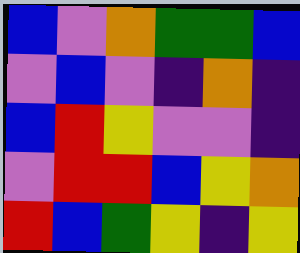[["blue", "violet", "orange", "green", "green", "blue"], ["violet", "blue", "violet", "indigo", "orange", "indigo"], ["blue", "red", "yellow", "violet", "violet", "indigo"], ["violet", "red", "red", "blue", "yellow", "orange"], ["red", "blue", "green", "yellow", "indigo", "yellow"]]